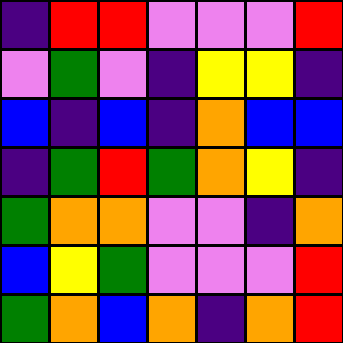[["indigo", "red", "red", "violet", "violet", "violet", "red"], ["violet", "green", "violet", "indigo", "yellow", "yellow", "indigo"], ["blue", "indigo", "blue", "indigo", "orange", "blue", "blue"], ["indigo", "green", "red", "green", "orange", "yellow", "indigo"], ["green", "orange", "orange", "violet", "violet", "indigo", "orange"], ["blue", "yellow", "green", "violet", "violet", "violet", "red"], ["green", "orange", "blue", "orange", "indigo", "orange", "red"]]